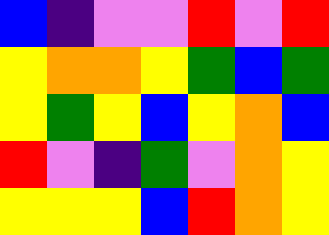[["blue", "indigo", "violet", "violet", "red", "violet", "red"], ["yellow", "orange", "orange", "yellow", "green", "blue", "green"], ["yellow", "green", "yellow", "blue", "yellow", "orange", "blue"], ["red", "violet", "indigo", "green", "violet", "orange", "yellow"], ["yellow", "yellow", "yellow", "blue", "red", "orange", "yellow"]]